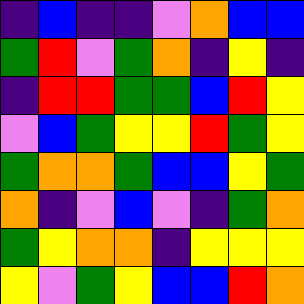[["indigo", "blue", "indigo", "indigo", "violet", "orange", "blue", "blue"], ["green", "red", "violet", "green", "orange", "indigo", "yellow", "indigo"], ["indigo", "red", "red", "green", "green", "blue", "red", "yellow"], ["violet", "blue", "green", "yellow", "yellow", "red", "green", "yellow"], ["green", "orange", "orange", "green", "blue", "blue", "yellow", "green"], ["orange", "indigo", "violet", "blue", "violet", "indigo", "green", "orange"], ["green", "yellow", "orange", "orange", "indigo", "yellow", "yellow", "yellow"], ["yellow", "violet", "green", "yellow", "blue", "blue", "red", "orange"]]